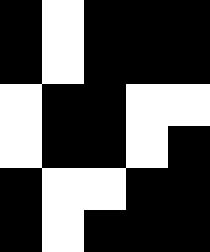[["black", "white", "black", "black", "black"], ["black", "white", "black", "black", "black"], ["white", "black", "black", "white", "white"], ["white", "black", "black", "white", "black"], ["black", "white", "white", "black", "black"], ["black", "white", "black", "black", "black"]]